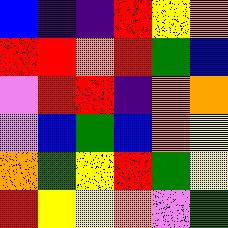[["blue", "indigo", "indigo", "red", "yellow", "orange"], ["red", "red", "orange", "red", "green", "blue"], ["violet", "red", "red", "indigo", "orange", "orange"], ["violet", "blue", "green", "blue", "orange", "yellow"], ["orange", "green", "yellow", "red", "green", "yellow"], ["red", "yellow", "yellow", "orange", "violet", "green"]]